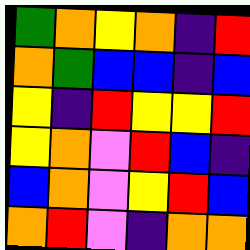[["green", "orange", "yellow", "orange", "indigo", "red"], ["orange", "green", "blue", "blue", "indigo", "blue"], ["yellow", "indigo", "red", "yellow", "yellow", "red"], ["yellow", "orange", "violet", "red", "blue", "indigo"], ["blue", "orange", "violet", "yellow", "red", "blue"], ["orange", "red", "violet", "indigo", "orange", "orange"]]